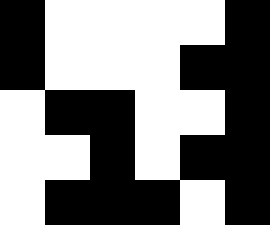[["black", "white", "white", "white", "white", "black"], ["black", "white", "white", "white", "black", "black"], ["white", "black", "black", "white", "white", "black"], ["white", "white", "black", "white", "black", "black"], ["white", "black", "black", "black", "white", "black"]]